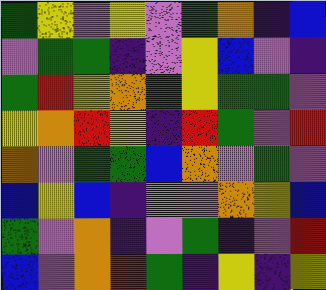[["green", "yellow", "violet", "yellow", "violet", "green", "orange", "indigo", "blue"], ["violet", "green", "green", "indigo", "violet", "yellow", "blue", "violet", "indigo"], ["green", "red", "yellow", "orange", "green", "yellow", "green", "green", "violet"], ["yellow", "orange", "red", "yellow", "indigo", "red", "green", "violet", "red"], ["orange", "violet", "green", "green", "blue", "orange", "violet", "green", "violet"], ["blue", "yellow", "blue", "indigo", "violet", "violet", "orange", "yellow", "blue"], ["green", "violet", "orange", "indigo", "violet", "green", "indigo", "violet", "red"], ["blue", "violet", "orange", "red", "green", "indigo", "yellow", "indigo", "yellow"]]